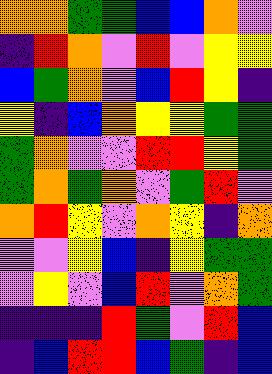[["orange", "orange", "green", "green", "blue", "blue", "orange", "violet"], ["indigo", "red", "orange", "violet", "red", "violet", "yellow", "yellow"], ["blue", "green", "orange", "violet", "blue", "red", "yellow", "indigo"], ["yellow", "indigo", "blue", "orange", "yellow", "yellow", "green", "green"], ["green", "orange", "violet", "violet", "red", "red", "yellow", "green"], ["green", "orange", "green", "orange", "violet", "green", "red", "violet"], ["orange", "red", "yellow", "violet", "orange", "yellow", "indigo", "orange"], ["violet", "violet", "yellow", "blue", "indigo", "yellow", "green", "green"], ["violet", "yellow", "violet", "blue", "red", "violet", "orange", "green"], ["indigo", "indigo", "indigo", "red", "green", "violet", "red", "blue"], ["indigo", "blue", "red", "red", "blue", "green", "indigo", "blue"]]